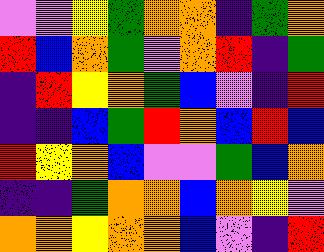[["violet", "violet", "yellow", "green", "orange", "orange", "indigo", "green", "orange"], ["red", "blue", "orange", "green", "violet", "orange", "red", "indigo", "green"], ["indigo", "red", "yellow", "orange", "green", "blue", "violet", "indigo", "red"], ["indigo", "indigo", "blue", "green", "red", "orange", "blue", "red", "blue"], ["red", "yellow", "orange", "blue", "violet", "violet", "green", "blue", "orange"], ["indigo", "indigo", "green", "orange", "orange", "blue", "orange", "yellow", "violet"], ["orange", "orange", "yellow", "orange", "orange", "blue", "violet", "indigo", "red"]]